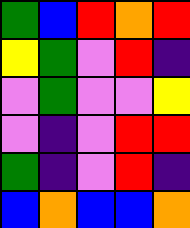[["green", "blue", "red", "orange", "red"], ["yellow", "green", "violet", "red", "indigo"], ["violet", "green", "violet", "violet", "yellow"], ["violet", "indigo", "violet", "red", "red"], ["green", "indigo", "violet", "red", "indigo"], ["blue", "orange", "blue", "blue", "orange"]]